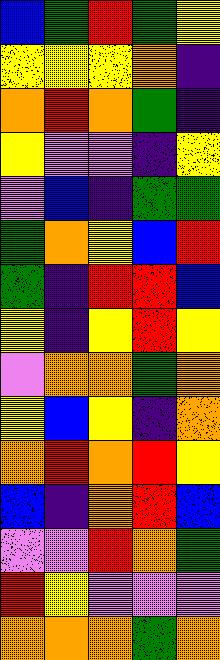[["blue", "green", "red", "green", "yellow"], ["yellow", "yellow", "yellow", "orange", "indigo"], ["orange", "red", "orange", "green", "indigo"], ["yellow", "violet", "violet", "indigo", "yellow"], ["violet", "blue", "indigo", "green", "green"], ["green", "orange", "yellow", "blue", "red"], ["green", "indigo", "red", "red", "blue"], ["yellow", "indigo", "yellow", "red", "yellow"], ["violet", "orange", "orange", "green", "orange"], ["yellow", "blue", "yellow", "indigo", "orange"], ["orange", "red", "orange", "red", "yellow"], ["blue", "indigo", "orange", "red", "blue"], ["violet", "violet", "red", "orange", "green"], ["red", "yellow", "violet", "violet", "violet"], ["orange", "orange", "orange", "green", "orange"]]